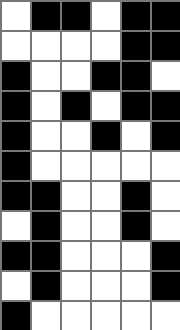[["white", "black", "black", "white", "black", "black"], ["white", "white", "white", "white", "black", "black"], ["black", "white", "white", "black", "black", "white"], ["black", "white", "black", "white", "black", "black"], ["black", "white", "white", "black", "white", "black"], ["black", "white", "white", "white", "white", "white"], ["black", "black", "white", "white", "black", "white"], ["white", "black", "white", "white", "black", "white"], ["black", "black", "white", "white", "white", "black"], ["white", "black", "white", "white", "white", "black"], ["black", "white", "white", "white", "white", "white"]]